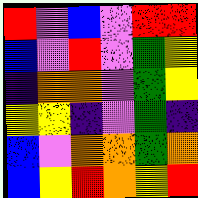[["red", "violet", "blue", "violet", "red", "red"], ["blue", "violet", "red", "violet", "green", "yellow"], ["indigo", "orange", "orange", "violet", "green", "yellow"], ["yellow", "yellow", "indigo", "violet", "green", "indigo"], ["blue", "violet", "orange", "orange", "green", "orange"], ["blue", "yellow", "red", "orange", "yellow", "red"]]